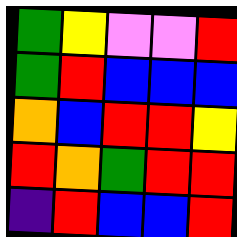[["green", "yellow", "violet", "violet", "red"], ["green", "red", "blue", "blue", "blue"], ["orange", "blue", "red", "red", "yellow"], ["red", "orange", "green", "red", "red"], ["indigo", "red", "blue", "blue", "red"]]